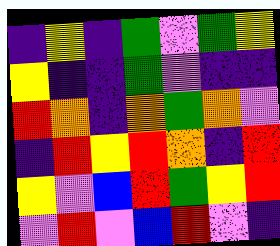[["indigo", "yellow", "indigo", "green", "violet", "green", "yellow"], ["yellow", "indigo", "indigo", "green", "violet", "indigo", "indigo"], ["red", "orange", "indigo", "orange", "green", "orange", "violet"], ["indigo", "red", "yellow", "red", "orange", "indigo", "red"], ["yellow", "violet", "blue", "red", "green", "yellow", "red"], ["violet", "red", "violet", "blue", "red", "violet", "indigo"]]